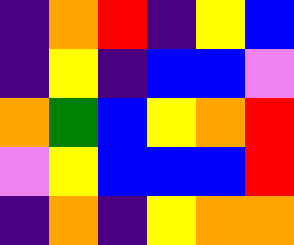[["indigo", "orange", "red", "indigo", "yellow", "blue"], ["indigo", "yellow", "indigo", "blue", "blue", "violet"], ["orange", "green", "blue", "yellow", "orange", "red"], ["violet", "yellow", "blue", "blue", "blue", "red"], ["indigo", "orange", "indigo", "yellow", "orange", "orange"]]